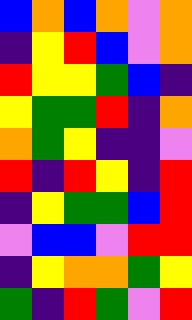[["blue", "orange", "blue", "orange", "violet", "orange"], ["indigo", "yellow", "red", "blue", "violet", "orange"], ["red", "yellow", "yellow", "green", "blue", "indigo"], ["yellow", "green", "green", "red", "indigo", "orange"], ["orange", "green", "yellow", "indigo", "indigo", "violet"], ["red", "indigo", "red", "yellow", "indigo", "red"], ["indigo", "yellow", "green", "green", "blue", "red"], ["violet", "blue", "blue", "violet", "red", "red"], ["indigo", "yellow", "orange", "orange", "green", "yellow"], ["green", "indigo", "red", "green", "violet", "red"]]